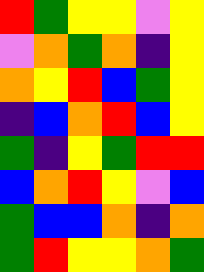[["red", "green", "yellow", "yellow", "violet", "yellow"], ["violet", "orange", "green", "orange", "indigo", "yellow"], ["orange", "yellow", "red", "blue", "green", "yellow"], ["indigo", "blue", "orange", "red", "blue", "yellow"], ["green", "indigo", "yellow", "green", "red", "red"], ["blue", "orange", "red", "yellow", "violet", "blue"], ["green", "blue", "blue", "orange", "indigo", "orange"], ["green", "red", "yellow", "yellow", "orange", "green"]]